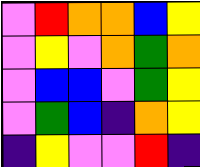[["violet", "red", "orange", "orange", "blue", "yellow"], ["violet", "yellow", "violet", "orange", "green", "orange"], ["violet", "blue", "blue", "violet", "green", "yellow"], ["violet", "green", "blue", "indigo", "orange", "yellow"], ["indigo", "yellow", "violet", "violet", "red", "indigo"]]